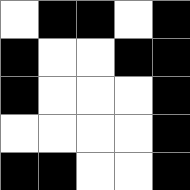[["white", "black", "black", "white", "black"], ["black", "white", "white", "black", "black"], ["black", "white", "white", "white", "black"], ["white", "white", "white", "white", "black"], ["black", "black", "white", "white", "black"]]